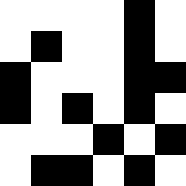[["white", "white", "white", "white", "black", "white"], ["white", "black", "white", "white", "black", "white"], ["black", "white", "white", "white", "black", "black"], ["black", "white", "black", "white", "black", "white"], ["white", "white", "white", "black", "white", "black"], ["white", "black", "black", "white", "black", "white"]]